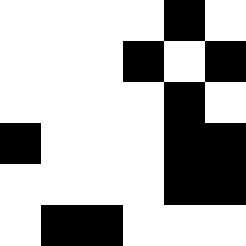[["white", "white", "white", "white", "black", "white"], ["white", "white", "white", "black", "white", "black"], ["white", "white", "white", "white", "black", "white"], ["black", "white", "white", "white", "black", "black"], ["white", "white", "white", "white", "black", "black"], ["white", "black", "black", "white", "white", "white"]]